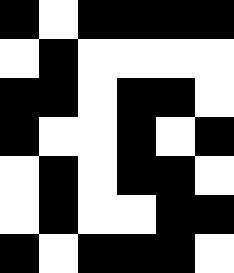[["black", "white", "black", "black", "black", "black"], ["white", "black", "white", "white", "white", "white"], ["black", "black", "white", "black", "black", "white"], ["black", "white", "white", "black", "white", "black"], ["white", "black", "white", "black", "black", "white"], ["white", "black", "white", "white", "black", "black"], ["black", "white", "black", "black", "black", "white"]]